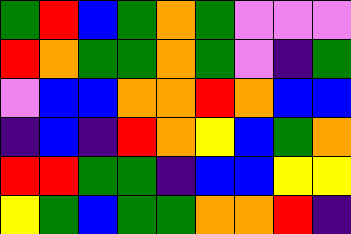[["green", "red", "blue", "green", "orange", "green", "violet", "violet", "violet"], ["red", "orange", "green", "green", "orange", "green", "violet", "indigo", "green"], ["violet", "blue", "blue", "orange", "orange", "red", "orange", "blue", "blue"], ["indigo", "blue", "indigo", "red", "orange", "yellow", "blue", "green", "orange"], ["red", "red", "green", "green", "indigo", "blue", "blue", "yellow", "yellow"], ["yellow", "green", "blue", "green", "green", "orange", "orange", "red", "indigo"]]